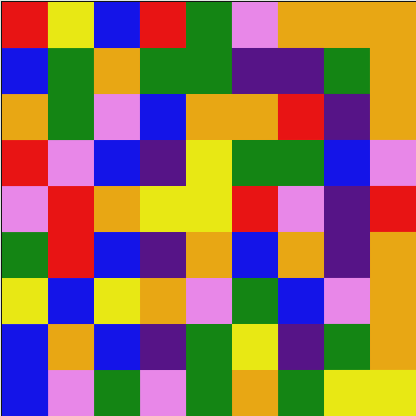[["red", "yellow", "blue", "red", "green", "violet", "orange", "orange", "orange"], ["blue", "green", "orange", "green", "green", "indigo", "indigo", "green", "orange"], ["orange", "green", "violet", "blue", "orange", "orange", "red", "indigo", "orange"], ["red", "violet", "blue", "indigo", "yellow", "green", "green", "blue", "violet"], ["violet", "red", "orange", "yellow", "yellow", "red", "violet", "indigo", "red"], ["green", "red", "blue", "indigo", "orange", "blue", "orange", "indigo", "orange"], ["yellow", "blue", "yellow", "orange", "violet", "green", "blue", "violet", "orange"], ["blue", "orange", "blue", "indigo", "green", "yellow", "indigo", "green", "orange"], ["blue", "violet", "green", "violet", "green", "orange", "green", "yellow", "yellow"]]